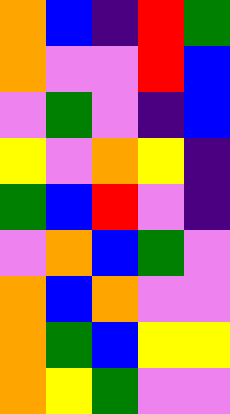[["orange", "blue", "indigo", "red", "green"], ["orange", "violet", "violet", "red", "blue"], ["violet", "green", "violet", "indigo", "blue"], ["yellow", "violet", "orange", "yellow", "indigo"], ["green", "blue", "red", "violet", "indigo"], ["violet", "orange", "blue", "green", "violet"], ["orange", "blue", "orange", "violet", "violet"], ["orange", "green", "blue", "yellow", "yellow"], ["orange", "yellow", "green", "violet", "violet"]]